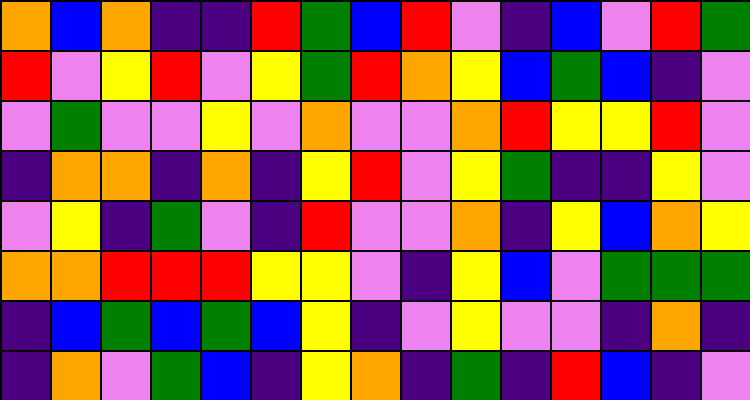[["orange", "blue", "orange", "indigo", "indigo", "red", "green", "blue", "red", "violet", "indigo", "blue", "violet", "red", "green"], ["red", "violet", "yellow", "red", "violet", "yellow", "green", "red", "orange", "yellow", "blue", "green", "blue", "indigo", "violet"], ["violet", "green", "violet", "violet", "yellow", "violet", "orange", "violet", "violet", "orange", "red", "yellow", "yellow", "red", "violet"], ["indigo", "orange", "orange", "indigo", "orange", "indigo", "yellow", "red", "violet", "yellow", "green", "indigo", "indigo", "yellow", "violet"], ["violet", "yellow", "indigo", "green", "violet", "indigo", "red", "violet", "violet", "orange", "indigo", "yellow", "blue", "orange", "yellow"], ["orange", "orange", "red", "red", "red", "yellow", "yellow", "violet", "indigo", "yellow", "blue", "violet", "green", "green", "green"], ["indigo", "blue", "green", "blue", "green", "blue", "yellow", "indigo", "violet", "yellow", "violet", "violet", "indigo", "orange", "indigo"], ["indigo", "orange", "violet", "green", "blue", "indigo", "yellow", "orange", "indigo", "green", "indigo", "red", "blue", "indigo", "violet"]]